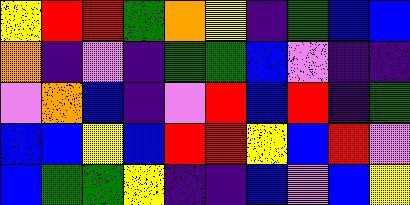[["yellow", "red", "red", "green", "orange", "yellow", "indigo", "green", "blue", "blue"], ["orange", "indigo", "violet", "indigo", "green", "green", "blue", "violet", "indigo", "indigo"], ["violet", "orange", "blue", "indigo", "violet", "red", "blue", "red", "indigo", "green"], ["blue", "blue", "yellow", "blue", "red", "red", "yellow", "blue", "red", "violet"], ["blue", "green", "green", "yellow", "indigo", "indigo", "blue", "violet", "blue", "yellow"]]